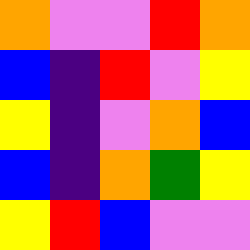[["orange", "violet", "violet", "red", "orange"], ["blue", "indigo", "red", "violet", "yellow"], ["yellow", "indigo", "violet", "orange", "blue"], ["blue", "indigo", "orange", "green", "yellow"], ["yellow", "red", "blue", "violet", "violet"]]